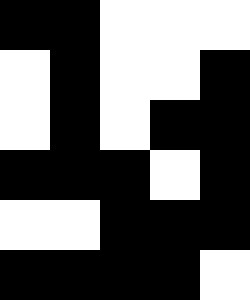[["black", "black", "white", "white", "white"], ["white", "black", "white", "white", "black"], ["white", "black", "white", "black", "black"], ["black", "black", "black", "white", "black"], ["white", "white", "black", "black", "black"], ["black", "black", "black", "black", "white"]]